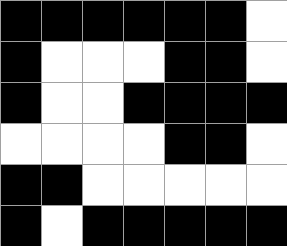[["black", "black", "black", "black", "black", "black", "white"], ["black", "white", "white", "white", "black", "black", "white"], ["black", "white", "white", "black", "black", "black", "black"], ["white", "white", "white", "white", "black", "black", "white"], ["black", "black", "white", "white", "white", "white", "white"], ["black", "white", "black", "black", "black", "black", "black"]]